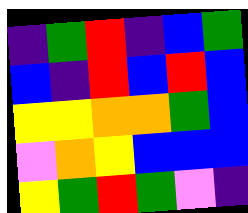[["indigo", "green", "red", "indigo", "blue", "green"], ["blue", "indigo", "red", "blue", "red", "blue"], ["yellow", "yellow", "orange", "orange", "green", "blue"], ["violet", "orange", "yellow", "blue", "blue", "blue"], ["yellow", "green", "red", "green", "violet", "indigo"]]